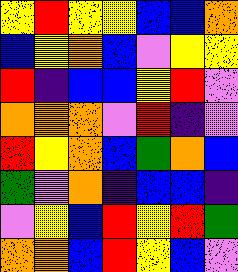[["yellow", "red", "yellow", "yellow", "blue", "blue", "orange"], ["blue", "yellow", "orange", "blue", "violet", "yellow", "yellow"], ["red", "indigo", "blue", "blue", "yellow", "red", "violet"], ["orange", "orange", "orange", "violet", "red", "indigo", "violet"], ["red", "yellow", "orange", "blue", "green", "orange", "blue"], ["green", "violet", "orange", "indigo", "blue", "blue", "indigo"], ["violet", "yellow", "blue", "red", "yellow", "red", "green"], ["orange", "orange", "blue", "red", "yellow", "blue", "violet"]]